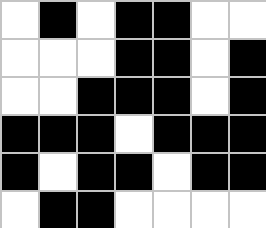[["white", "black", "white", "black", "black", "white", "white"], ["white", "white", "white", "black", "black", "white", "black"], ["white", "white", "black", "black", "black", "white", "black"], ["black", "black", "black", "white", "black", "black", "black"], ["black", "white", "black", "black", "white", "black", "black"], ["white", "black", "black", "white", "white", "white", "white"]]